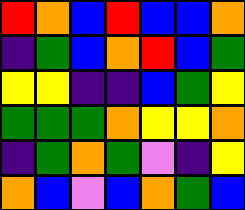[["red", "orange", "blue", "red", "blue", "blue", "orange"], ["indigo", "green", "blue", "orange", "red", "blue", "green"], ["yellow", "yellow", "indigo", "indigo", "blue", "green", "yellow"], ["green", "green", "green", "orange", "yellow", "yellow", "orange"], ["indigo", "green", "orange", "green", "violet", "indigo", "yellow"], ["orange", "blue", "violet", "blue", "orange", "green", "blue"]]